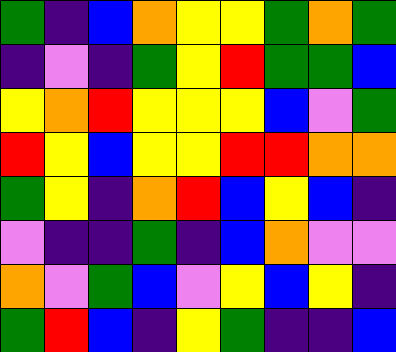[["green", "indigo", "blue", "orange", "yellow", "yellow", "green", "orange", "green"], ["indigo", "violet", "indigo", "green", "yellow", "red", "green", "green", "blue"], ["yellow", "orange", "red", "yellow", "yellow", "yellow", "blue", "violet", "green"], ["red", "yellow", "blue", "yellow", "yellow", "red", "red", "orange", "orange"], ["green", "yellow", "indigo", "orange", "red", "blue", "yellow", "blue", "indigo"], ["violet", "indigo", "indigo", "green", "indigo", "blue", "orange", "violet", "violet"], ["orange", "violet", "green", "blue", "violet", "yellow", "blue", "yellow", "indigo"], ["green", "red", "blue", "indigo", "yellow", "green", "indigo", "indigo", "blue"]]